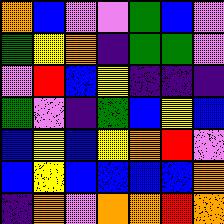[["orange", "blue", "violet", "violet", "green", "blue", "violet"], ["green", "yellow", "orange", "indigo", "green", "green", "violet"], ["violet", "red", "blue", "yellow", "indigo", "indigo", "indigo"], ["green", "violet", "indigo", "green", "blue", "yellow", "blue"], ["blue", "yellow", "blue", "yellow", "orange", "red", "violet"], ["blue", "yellow", "blue", "blue", "blue", "blue", "orange"], ["indigo", "orange", "violet", "orange", "orange", "red", "orange"]]